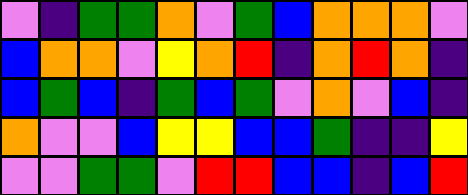[["violet", "indigo", "green", "green", "orange", "violet", "green", "blue", "orange", "orange", "orange", "violet"], ["blue", "orange", "orange", "violet", "yellow", "orange", "red", "indigo", "orange", "red", "orange", "indigo"], ["blue", "green", "blue", "indigo", "green", "blue", "green", "violet", "orange", "violet", "blue", "indigo"], ["orange", "violet", "violet", "blue", "yellow", "yellow", "blue", "blue", "green", "indigo", "indigo", "yellow"], ["violet", "violet", "green", "green", "violet", "red", "red", "blue", "blue", "indigo", "blue", "red"]]